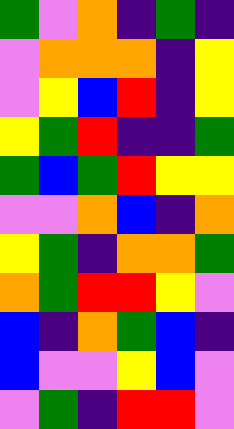[["green", "violet", "orange", "indigo", "green", "indigo"], ["violet", "orange", "orange", "orange", "indigo", "yellow"], ["violet", "yellow", "blue", "red", "indigo", "yellow"], ["yellow", "green", "red", "indigo", "indigo", "green"], ["green", "blue", "green", "red", "yellow", "yellow"], ["violet", "violet", "orange", "blue", "indigo", "orange"], ["yellow", "green", "indigo", "orange", "orange", "green"], ["orange", "green", "red", "red", "yellow", "violet"], ["blue", "indigo", "orange", "green", "blue", "indigo"], ["blue", "violet", "violet", "yellow", "blue", "violet"], ["violet", "green", "indigo", "red", "red", "violet"]]